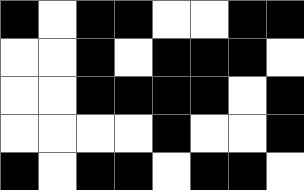[["black", "white", "black", "black", "white", "white", "black", "black"], ["white", "white", "black", "white", "black", "black", "black", "white"], ["white", "white", "black", "black", "black", "black", "white", "black"], ["white", "white", "white", "white", "black", "white", "white", "black"], ["black", "white", "black", "black", "white", "black", "black", "white"]]